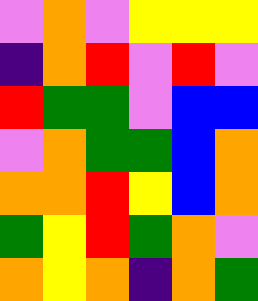[["violet", "orange", "violet", "yellow", "yellow", "yellow"], ["indigo", "orange", "red", "violet", "red", "violet"], ["red", "green", "green", "violet", "blue", "blue"], ["violet", "orange", "green", "green", "blue", "orange"], ["orange", "orange", "red", "yellow", "blue", "orange"], ["green", "yellow", "red", "green", "orange", "violet"], ["orange", "yellow", "orange", "indigo", "orange", "green"]]